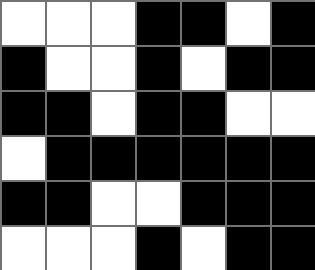[["white", "white", "white", "black", "black", "white", "black"], ["black", "white", "white", "black", "white", "black", "black"], ["black", "black", "white", "black", "black", "white", "white"], ["white", "black", "black", "black", "black", "black", "black"], ["black", "black", "white", "white", "black", "black", "black"], ["white", "white", "white", "black", "white", "black", "black"]]